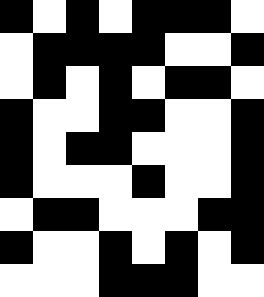[["black", "white", "black", "white", "black", "black", "black", "white"], ["white", "black", "black", "black", "black", "white", "white", "black"], ["white", "black", "white", "black", "white", "black", "black", "white"], ["black", "white", "white", "black", "black", "white", "white", "black"], ["black", "white", "black", "black", "white", "white", "white", "black"], ["black", "white", "white", "white", "black", "white", "white", "black"], ["white", "black", "black", "white", "white", "white", "black", "black"], ["black", "white", "white", "black", "white", "black", "white", "black"], ["white", "white", "white", "black", "black", "black", "white", "white"]]